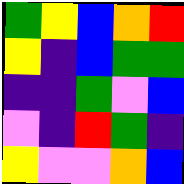[["green", "yellow", "blue", "orange", "red"], ["yellow", "indigo", "blue", "green", "green"], ["indigo", "indigo", "green", "violet", "blue"], ["violet", "indigo", "red", "green", "indigo"], ["yellow", "violet", "violet", "orange", "blue"]]